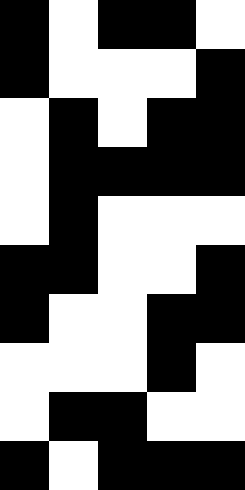[["black", "white", "black", "black", "white"], ["black", "white", "white", "white", "black"], ["white", "black", "white", "black", "black"], ["white", "black", "black", "black", "black"], ["white", "black", "white", "white", "white"], ["black", "black", "white", "white", "black"], ["black", "white", "white", "black", "black"], ["white", "white", "white", "black", "white"], ["white", "black", "black", "white", "white"], ["black", "white", "black", "black", "black"]]